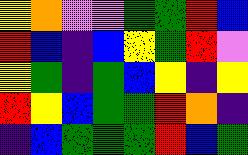[["yellow", "orange", "violet", "violet", "green", "green", "red", "blue"], ["red", "blue", "indigo", "blue", "yellow", "green", "red", "violet"], ["yellow", "green", "indigo", "green", "blue", "yellow", "indigo", "yellow"], ["red", "yellow", "blue", "green", "green", "red", "orange", "indigo"], ["indigo", "blue", "green", "green", "green", "red", "blue", "green"]]